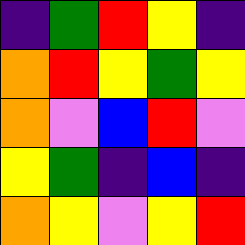[["indigo", "green", "red", "yellow", "indigo"], ["orange", "red", "yellow", "green", "yellow"], ["orange", "violet", "blue", "red", "violet"], ["yellow", "green", "indigo", "blue", "indigo"], ["orange", "yellow", "violet", "yellow", "red"]]